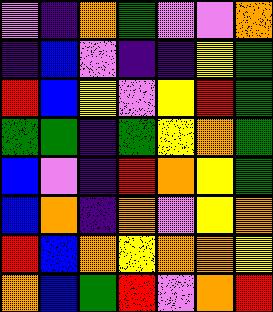[["violet", "indigo", "orange", "green", "violet", "violet", "orange"], ["indigo", "blue", "violet", "indigo", "indigo", "yellow", "green"], ["red", "blue", "yellow", "violet", "yellow", "red", "green"], ["green", "green", "indigo", "green", "yellow", "orange", "green"], ["blue", "violet", "indigo", "red", "orange", "yellow", "green"], ["blue", "orange", "indigo", "orange", "violet", "yellow", "orange"], ["red", "blue", "orange", "yellow", "orange", "orange", "yellow"], ["orange", "blue", "green", "red", "violet", "orange", "red"]]